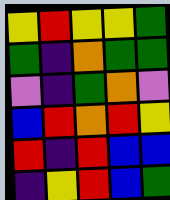[["yellow", "red", "yellow", "yellow", "green"], ["green", "indigo", "orange", "green", "green"], ["violet", "indigo", "green", "orange", "violet"], ["blue", "red", "orange", "red", "yellow"], ["red", "indigo", "red", "blue", "blue"], ["indigo", "yellow", "red", "blue", "green"]]